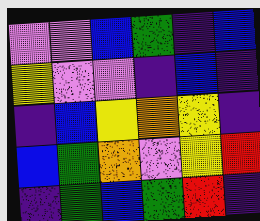[["violet", "violet", "blue", "green", "indigo", "blue"], ["yellow", "violet", "violet", "indigo", "blue", "indigo"], ["indigo", "blue", "yellow", "orange", "yellow", "indigo"], ["blue", "green", "orange", "violet", "yellow", "red"], ["indigo", "green", "blue", "green", "red", "indigo"]]